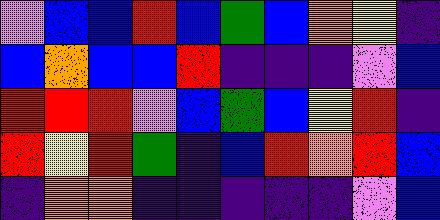[["violet", "blue", "blue", "red", "blue", "green", "blue", "orange", "yellow", "indigo"], ["blue", "orange", "blue", "blue", "red", "indigo", "indigo", "indigo", "violet", "blue"], ["red", "red", "red", "violet", "blue", "green", "blue", "yellow", "red", "indigo"], ["red", "yellow", "red", "green", "indigo", "blue", "red", "orange", "red", "blue"], ["indigo", "orange", "orange", "indigo", "indigo", "indigo", "indigo", "indigo", "violet", "blue"]]